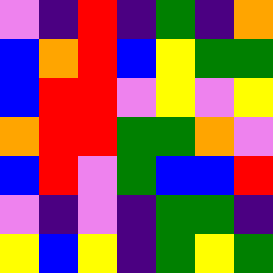[["violet", "indigo", "red", "indigo", "green", "indigo", "orange"], ["blue", "orange", "red", "blue", "yellow", "green", "green"], ["blue", "red", "red", "violet", "yellow", "violet", "yellow"], ["orange", "red", "red", "green", "green", "orange", "violet"], ["blue", "red", "violet", "green", "blue", "blue", "red"], ["violet", "indigo", "violet", "indigo", "green", "green", "indigo"], ["yellow", "blue", "yellow", "indigo", "green", "yellow", "green"]]